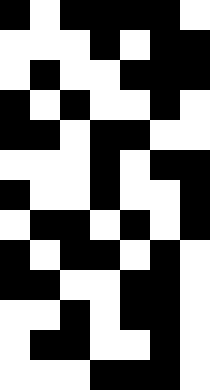[["black", "white", "black", "black", "black", "black", "white"], ["white", "white", "white", "black", "white", "black", "black"], ["white", "black", "white", "white", "black", "black", "black"], ["black", "white", "black", "white", "white", "black", "white"], ["black", "black", "white", "black", "black", "white", "white"], ["white", "white", "white", "black", "white", "black", "black"], ["black", "white", "white", "black", "white", "white", "black"], ["white", "black", "black", "white", "black", "white", "black"], ["black", "white", "black", "black", "white", "black", "white"], ["black", "black", "white", "white", "black", "black", "white"], ["white", "white", "black", "white", "black", "black", "white"], ["white", "black", "black", "white", "white", "black", "white"], ["white", "white", "white", "black", "black", "black", "white"]]